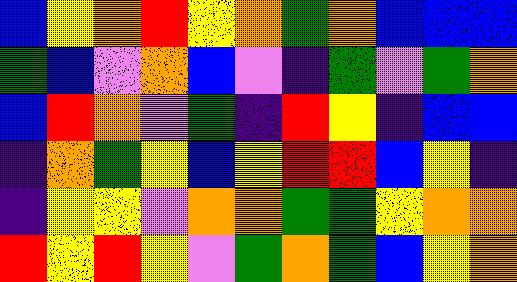[["blue", "yellow", "orange", "red", "yellow", "orange", "green", "orange", "blue", "blue", "blue"], ["green", "blue", "violet", "orange", "blue", "violet", "indigo", "green", "violet", "green", "orange"], ["blue", "red", "orange", "violet", "green", "indigo", "red", "yellow", "indigo", "blue", "blue"], ["indigo", "orange", "green", "yellow", "blue", "yellow", "red", "red", "blue", "yellow", "indigo"], ["indigo", "yellow", "yellow", "violet", "orange", "orange", "green", "green", "yellow", "orange", "orange"], ["red", "yellow", "red", "yellow", "violet", "green", "orange", "green", "blue", "yellow", "orange"]]